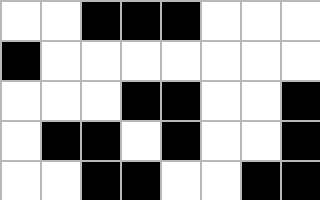[["white", "white", "black", "black", "black", "white", "white", "white"], ["black", "white", "white", "white", "white", "white", "white", "white"], ["white", "white", "white", "black", "black", "white", "white", "black"], ["white", "black", "black", "white", "black", "white", "white", "black"], ["white", "white", "black", "black", "white", "white", "black", "black"]]